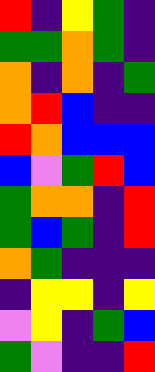[["red", "indigo", "yellow", "green", "indigo"], ["green", "green", "orange", "green", "indigo"], ["orange", "indigo", "orange", "indigo", "green"], ["orange", "red", "blue", "indigo", "indigo"], ["red", "orange", "blue", "blue", "blue"], ["blue", "violet", "green", "red", "blue"], ["green", "orange", "orange", "indigo", "red"], ["green", "blue", "green", "indigo", "red"], ["orange", "green", "indigo", "indigo", "indigo"], ["indigo", "yellow", "yellow", "indigo", "yellow"], ["violet", "yellow", "indigo", "green", "blue"], ["green", "violet", "indigo", "indigo", "red"]]